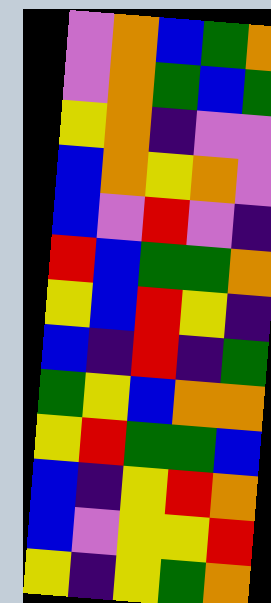[["violet", "orange", "blue", "green", "orange"], ["violet", "orange", "green", "blue", "green"], ["yellow", "orange", "indigo", "violet", "violet"], ["blue", "orange", "yellow", "orange", "violet"], ["blue", "violet", "red", "violet", "indigo"], ["red", "blue", "green", "green", "orange"], ["yellow", "blue", "red", "yellow", "indigo"], ["blue", "indigo", "red", "indigo", "green"], ["green", "yellow", "blue", "orange", "orange"], ["yellow", "red", "green", "green", "blue"], ["blue", "indigo", "yellow", "red", "orange"], ["blue", "violet", "yellow", "yellow", "red"], ["yellow", "indigo", "yellow", "green", "orange"]]